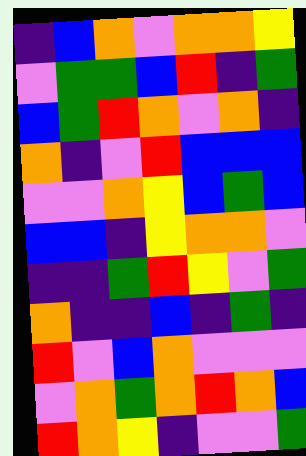[["indigo", "blue", "orange", "violet", "orange", "orange", "yellow"], ["violet", "green", "green", "blue", "red", "indigo", "green"], ["blue", "green", "red", "orange", "violet", "orange", "indigo"], ["orange", "indigo", "violet", "red", "blue", "blue", "blue"], ["violet", "violet", "orange", "yellow", "blue", "green", "blue"], ["blue", "blue", "indigo", "yellow", "orange", "orange", "violet"], ["indigo", "indigo", "green", "red", "yellow", "violet", "green"], ["orange", "indigo", "indigo", "blue", "indigo", "green", "indigo"], ["red", "violet", "blue", "orange", "violet", "violet", "violet"], ["violet", "orange", "green", "orange", "red", "orange", "blue"], ["red", "orange", "yellow", "indigo", "violet", "violet", "green"]]